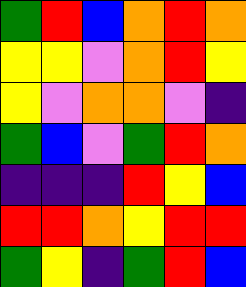[["green", "red", "blue", "orange", "red", "orange"], ["yellow", "yellow", "violet", "orange", "red", "yellow"], ["yellow", "violet", "orange", "orange", "violet", "indigo"], ["green", "blue", "violet", "green", "red", "orange"], ["indigo", "indigo", "indigo", "red", "yellow", "blue"], ["red", "red", "orange", "yellow", "red", "red"], ["green", "yellow", "indigo", "green", "red", "blue"]]